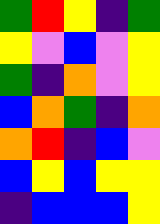[["green", "red", "yellow", "indigo", "green"], ["yellow", "violet", "blue", "violet", "yellow"], ["green", "indigo", "orange", "violet", "yellow"], ["blue", "orange", "green", "indigo", "orange"], ["orange", "red", "indigo", "blue", "violet"], ["blue", "yellow", "blue", "yellow", "yellow"], ["indigo", "blue", "blue", "blue", "yellow"]]